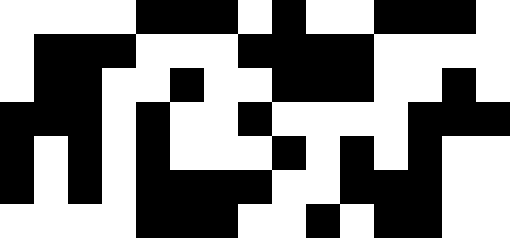[["white", "white", "white", "white", "black", "black", "black", "white", "black", "white", "white", "black", "black", "black", "white"], ["white", "black", "black", "black", "white", "white", "white", "black", "black", "black", "black", "white", "white", "white", "white"], ["white", "black", "black", "white", "white", "black", "white", "white", "black", "black", "black", "white", "white", "black", "white"], ["black", "black", "black", "white", "black", "white", "white", "black", "white", "white", "white", "white", "black", "black", "black"], ["black", "white", "black", "white", "black", "white", "white", "white", "black", "white", "black", "white", "black", "white", "white"], ["black", "white", "black", "white", "black", "black", "black", "black", "white", "white", "black", "black", "black", "white", "white"], ["white", "white", "white", "white", "black", "black", "black", "white", "white", "black", "white", "black", "black", "white", "white"]]